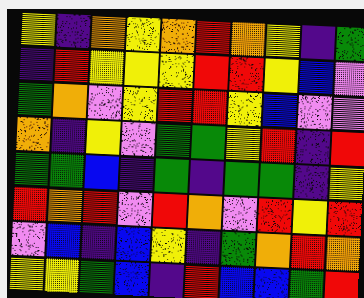[["yellow", "indigo", "orange", "yellow", "orange", "red", "orange", "yellow", "indigo", "green"], ["indigo", "red", "yellow", "yellow", "yellow", "red", "red", "yellow", "blue", "violet"], ["green", "orange", "violet", "yellow", "red", "red", "yellow", "blue", "violet", "violet"], ["orange", "indigo", "yellow", "violet", "green", "green", "yellow", "red", "indigo", "red"], ["green", "green", "blue", "indigo", "green", "indigo", "green", "green", "indigo", "yellow"], ["red", "orange", "red", "violet", "red", "orange", "violet", "red", "yellow", "red"], ["violet", "blue", "indigo", "blue", "yellow", "indigo", "green", "orange", "red", "orange"], ["yellow", "yellow", "green", "blue", "indigo", "red", "blue", "blue", "green", "red"]]